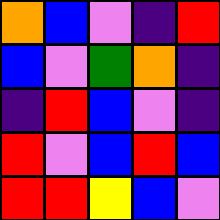[["orange", "blue", "violet", "indigo", "red"], ["blue", "violet", "green", "orange", "indigo"], ["indigo", "red", "blue", "violet", "indigo"], ["red", "violet", "blue", "red", "blue"], ["red", "red", "yellow", "blue", "violet"]]